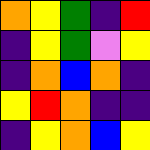[["orange", "yellow", "green", "indigo", "red"], ["indigo", "yellow", "green", "violet", "yellow"], ["indigo", "orange", "blue", "orange", "indigo"], ["yellow", "red", "orange", "indigo", "indigo"], ["indigo", "yellow", "orange", "blue", "yellow"]]